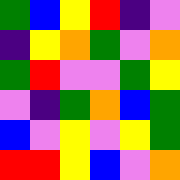[["green", "blue", "yellow", "red", "indigo", "violet"], ["indigo", "yellow", "orange", "green", "violet", "orange"], ["green", "red", "violet", "violet", "green", "yellow"], ["violet", "indigo", "green", "orange", "blue", "green"], ["blue", "violet", "yellow", "violet", "yellow", "green"], ["red", "red", "yellow", "blue", "violet", "orange"]]